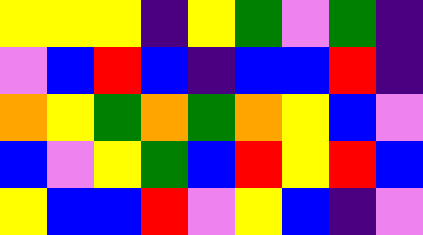[["yellow", "yellow", "yellow", "indigo", "yellow", "green", "violet", "green", "indigo"], ["violet", "blue", "red", "blue", "indigo", "blue", "blue", "red", "indigo"], ["orange", "yellow", "green", "orange", "green", "orange", "yellow", "blue", "violet"], ["blue", "violet", "yellow", "green", "blue", "red", "yellow", "red", "blue"], ["yellow", "blue", "blue", "red", "violet", "yellow", "blue", "indigo", "violet"]]